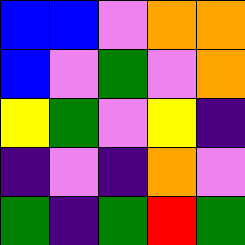[["blue", "blue", "violet", "orange", "orange"], ["blue", "violet", "green", "violet", "orange"], ["yellow", "green", "violet", "yellow", "indigo"], ["indigo", "violet", "indigo", "orange", "violet"], ["green", "indigo", "green", "red", "green"]]